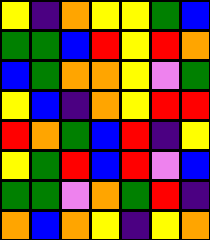[["yellow", "indigo", "orange", "yellow", "yellow", "green", "blue"], ["green", "green", "blue", "red", "yellow", "red", "orange"], ["blue", "green", "orange", "orange", "yellow", "violet", "green"], ["yellow", "blue", "indigo", "orange", "yellow", "red", "red"], ["red", "orange", "green", "blue", "red", "indigo", "yellow"], ["yellow", "green", "red", "blue", "red", "violet", "blue"], ["green", "green", "violet", "orange", "green", "red", "indigo"], ["orange", "blue", "orange", "yellow", "indigo", "yellow", "orange"]]